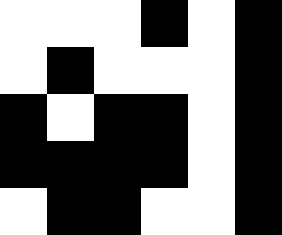[["white", "white", "white", "black", "white", "black"], ["white", "black", "white", "white", "white", "black"], ["black", "white", "black", "black", "white", "black"], ["black", "black", "black", "black", "white", "black"], ["white", "black", "black", "white", "white", "black"]]